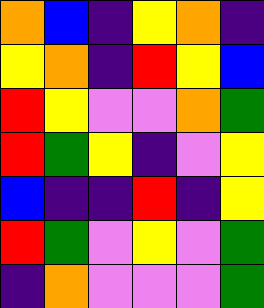[["orange", "blue", "indigo", "yellow", "orange", "indigo"], ["yellow", "orange", "indigo", "red", "yellow", "blue"], ["red", "yellow", "violet", "violet", "orange", "green"], ["red", "green", "yellow", "indigo", "violet", "yellow"], ["blue", "indigo", "indigo", "red", "indigo", "yellow"], ["red", "green", "violet", "yellow", "violet", "green"], ["indigo", "orange", "violet", "violet", "violet", "green"]]